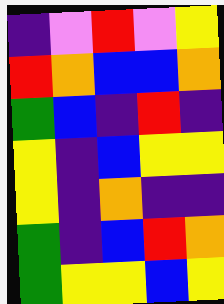[["indigo", "violet", "red", "violet", "yellow"], ["red", "orange", "blue", "blue", "orange"], ["green", "blue", "indigo", "red", "indigo"], ["yellow", "indigo", "blue", "yellow", "yellow"], ["yellow", "indigo", "orange", "indigo", "indigo"], ["green", "indigo", "blue", "red", "orange"], ["green", "yellow", "yellow", "blue", "yellow"]]